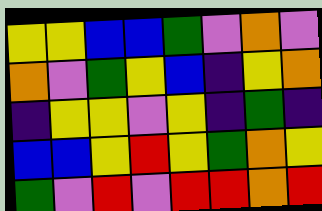[["yellow", "yellow", "blue", "blue", "green", "violet", "orange", "violet"], ["orange", "violet", "green", "yellow", "blue", "indigo", "yellow", "orange"], ["indigo", "yellow", "yellow", "violet", "yellow", "indigo", "green", "indigo"], ["blue", "blue", "yellow", "red", "yellow", "green", "orange", "yellow"], ["green", "violet", "red", "violet", "red", "red", "orange", "red"]]